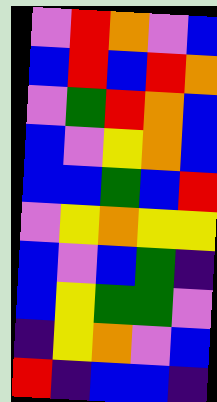[["violet", "red", "orange", "violet", "blue"], ["blue", "red", "blue", "red", "orange"], ["violet", "green", "red", "orange", "blue"], ["blue", "violet", "yellow", "orange", "blue"], ["blue", "blue", "green", "blue", "red"], ["violet", "yellow", "orange", "yellow", "yellow"], ["blue", "violet", "blue", "green", "indigo"], ["blue", "yellow", "green", "green", "violet"], ["indigo", "yellow", "orange", "violet", "blue"], ["red", "indigo", "blue", "blue", "indigo"]]